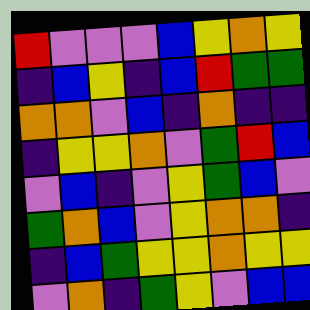[["red", "violet", "violet", "violet", "blue", "yellow", "orange", "yellow"], ["indigo", "blue", "yellow", "indigo", "blue", "red", "green", "green"], ["orange", "orange", "violet", "blue", "indigo", "orange", "indigo", "indigo"], ["indigo", "yellow", "yellow", "orange", "violet", "green", "red", "blue"], ["violet", "blue", "indigo", "violet", "yellow", "green", "blue", "violet"], ["green", "orange", "blue", "violet", "yellow", "orange", "orange", "indigo"], ["indigo", "blue", "green", "yellow", "yellow", "orange", "yellow", "yellow"], ["violet", "orange", "indigo", "green", "yellow", "violet", "blue", "blue"]]